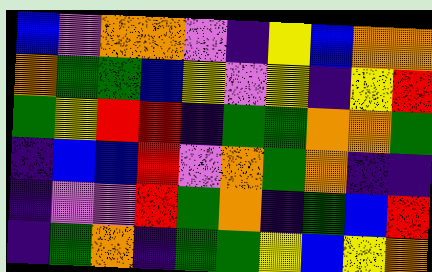[["blue", "violet", "orange", "orange", "violet", "indigo", "yellow", "blue", "orange", "orange"], ["orange", "green", "green", "blue", "yellow", "violet", "yellow", "indigo", "yellow", "red"], ["green", "yellow", "red", "red", "indigo", "green", "green", "orange", "orange", "green"], ["indigo", "blue", "blue", "red", "violet", "orange", "green", "orange", "indigo", "indigo"], ["indigo", "violet", "violet", "red", "green", "orange", "indigo", "green", "blue", "red"], ["indigo", "green", "orange", "indigo", "green", "green", "yellow", "blue", "yellow", "orange"]]